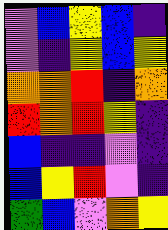[["violet", "blue", "yellow", "blue", "indigo"], ["violet", "indigo", "yellow", "blue", "yellow"], ["orange", "orange", "red", "indigo", "orange"], ["red", "orange", "red", "yellow", "indigo"], ["blue", "indigo", "indigo", "violet", "indigo"], ["blue", "yellow", "red", "violet", "indigo"], ["green", "blue", "violet", "orange", "yellow"]]